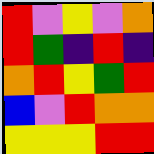[["red", "violet", "yellow", "violet", "orange"], ["red", "green", "indigo", "red", "indigo"], ["orange", "red", "yellow", "green", "red"], ["blue", "violet", "red", "orange", "orange"], ["yellow", "yellow", "yellow", "red", "red"]]